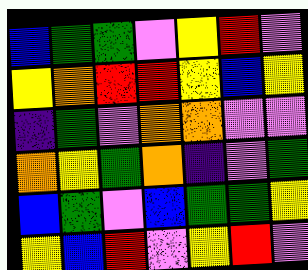[["blue", "green", "green", "violet", "yellow", "red", "violet"], ["yellow", "orange", "red", "red", "yellow", "blue", "yellow"], ["indigo", "green", "violet", "orange", "orange", "violet", "violet"], ["orange", "yellow", "green", "orange", "indigo", "violet", "green"], ["blue", "green", "violet", "blue", "green", "green", "yellow"], ["yellow", "blue", "red", "violet", "yellow", "red", "violet"]]